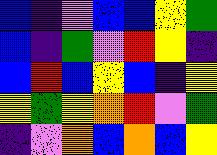[["blue", "indigo", "violet", "blue", "blue", "yellow", "green"], ["blue", "indigo", "green", "violet", "red", "yellow", "indigo"], ["blue", "red", "blue", "yellow", "blue", "indigo", "yellow"], ["yellow", "green", "yellow", "orange", "red", "violet", "green"], ["indigo", "violet", "orange", "blue", "orange", "blue", "yellow"]]